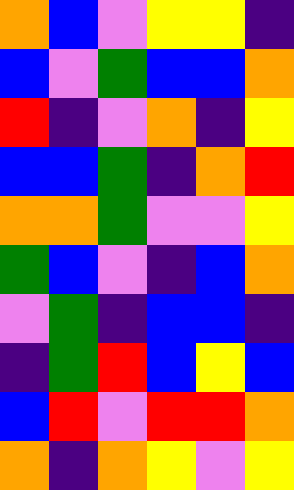[["orange", "blue", "violet", "yellow", "yellow", "indigo"], ["blue", "violet", "green", "blue", "blue", "orange"], ["red", "indigo", "violet", "orange", "indigo", "yellow"], ["blue", "blue", "green", "indigo", "orange", "red"], ["orange", "orange", "green", "violet", "violet", "yellow"], ["green", "blue", "violet", "indigo", "blue", "orange"], ["violet", "green", "indigo", "blue", "blue", "indigo"], ["indigo", "green", "red", "blue", "yellow", "blue"], ["blue", "red", "violet", "red", "red", "orange"], ["orange", "indigo", "orange", "yellow", "violet", "yellow"]]